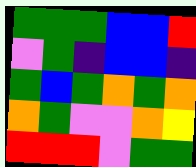[["green", "green", "green", "blue", "blue", "red"], ["violet", "green", "indigo", "blue", "blue", "indigo"], ["green", "blue", "green", "orange", "green", "orange"], ["orange", "green", "violet", "violet", "orange", "yellow"], ["red", "red", "red", "violet", "green", "green"]]